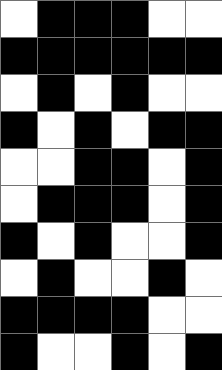[["white", "black", "black", "black", "white", "white"], ["black", "black", "black", "black", "black", "black"], ["white", "black", "white", "black", "white", "white"], ["black", "white", "black", "white", "black", "black"], ["white", "white", "black", "black", "white", "black"], ["white", "black", "black", "black", "white", "black"], ["black", "white", "black", "white", "white", "black"], ["white", "black", "white", "white", "black", "white"], ["black", "black", "black", "black", "white", "white"], ["black", "white", "white", "black", "white", "black"]]